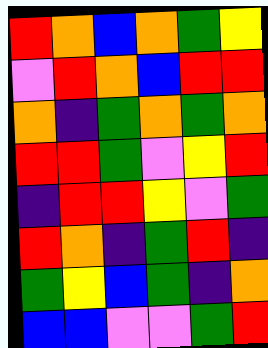[["red", "orange", "blue", "orange", "green", "yellow"], ["violet", "red", "orange", "blue", "red", "red"], ["orange", "indigo", "green", "orange", "green", "orange"], ["red", "red", "green", "violet", "yellow", "red"], ["indigo", "red", "red", "yellow", "violet", "green"], ["red", "orange", "indigo", "green", "red", "indigo"], ["green", "yellow", "blue", "green", "indigo", "orange"], ["blue", "blue", "violet", "violet", "green", "red"]]